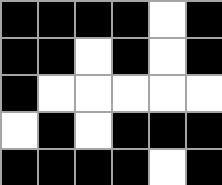[["black", "black", "black", "black", "white", "black"], ["black", "black", "white", "black", "white", "black"], ["black", "white", "white", "white", "white", "white"], ["white", "black", "white", "black", "black", "black"], ["black", "black", "black", "black", "white", "black"]]